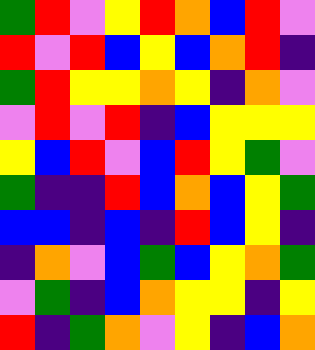[["green", "red", "violet", "yellow", "red", "orange", "blue", "red", "violet"], ["red", "violet", "red", "blue", "yellow", "blue", "orange", "red", "indigo"], ["green", "red", "yellow", "yellow", "orange", "yellow", "indigo", "orange", "violet"], ["violet", "red", "violet", "red", "indigo", "blue", "yellow", "yellow", "yellow"], ["yellow", "blue", "red", "violet", "blue", "red", "yellow", "green", "violet"], ["green", "indigo", "indigo", "red", "blue", "orange", "blue", "yellow", "green"], ["blue", "blue", "indigo", "blue", "indigo", "red", "blue", "yellow", "indigo"], ["indigo", "orange", "violet", "blue", "green", "blue", "yellow", "orange", "green"], ["violet", "green", "indigo", "blue", "orange", "yellow", "yellow", "indigo", "yellow"], ["red", "indigo", "green", "orange", "violet", "yellow", "indigo", "blue", "orange"]]